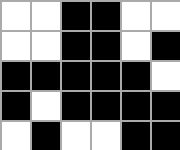[["white", "white", "black", "black", "white", "white"], ["white", "white", "black", "black", "white", "black"], ["black", "black", "black", "black", "black", "white"], ["black", "white", "black", "black", "black", "black"], ["white", "black", "white", "white", "black", "black"]]